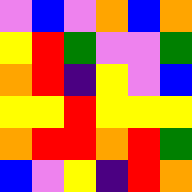[["violet", "blue", "violet", "orange", "blue", "orange"], ["yellow", "red", "green", "violet", "violet", "green"], ["orange", "red", "indigo", "yellow", "violet", "blue"], ["yellow", "yellow", "red", "yellow", "yellow", "yellow"], ["orange", "red", "red", "orange", "red", "green"], ["blue", "violet", "yellow", "indigo", "red", "orange"]]